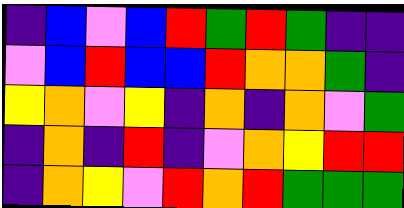[["indigo", "blue", "violet", "blue", "red", "green", "red", "green", "indigo", "indigo"], ["violet", "blue", "red", "blue", "blue", "red", "orange", "orange", "green", "indigo"], ["yellow", "orange", "violet", "yellow", "indigo", "orange", "indigo", "orange", "violet", "green"], ["indigo", "orange", "indigo", "red", "indigo", "violet", "orange", "yellow", "red", "red"], ["indigo", "orange", "yellow", "violet", "red", "orange", "red", "green", "green", "green"]]